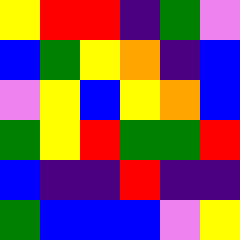[["yellow", "red", "red", "indigo", "green", "violet"], ["blue", "green", "yellow", "orange", "indigo", "blue"], ["violet", "yellow", "blue", "yellow", "orange", "blue"], ["green", "yellow", "red", "green", "green", "red"], ["blue", "indigo", "indigo", "red", "indigo", "indigo"], ["green", "blue", "blue", "blue", "violet", "yellow"]]